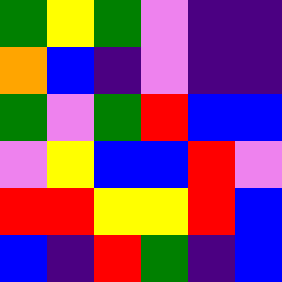[["green", "yellow", "green", "violet", "indigo", "indigo"], ["orange", "blue", "indigo", "violet", "indigo", "indigo"], ["green", "violet", "green", "red", "blue", "blue"], ["violet", "yellow", "blue", "blue", "red", "violet"], ["red", "red", "yellow", "yellow", "red", "blue"], ["blue", "indigo", "red", "green", "indigo", "blue"]]